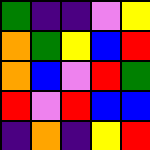[["green", "indigo", "indigo", "violet", "yellow"], ["orange", "green", "yellow", "blue", "red"], ["orange", "blue", "violet", "red", "green"], ["red", "violet", "red", "blue", "blue"], ["indigo", "orange", "indigo", "yellow", "red"]]